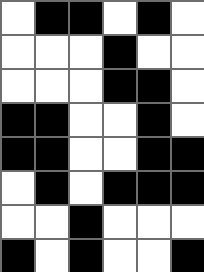[["white", "black", "black", "white", "black", "white"], ["white", "white", "white", "black", "white", "white"], ["white", "white", "white", "black", "black", "white"], ["black", "black", "white", "white", "black", "white"], ["black", "black", "white", "white", "black", "black"], ["white", "black", "white", "black", "black", "black"], ["white", "white", "black", "white", "white", "white"], ["black", "white", "black", "white", "white", "black"]]